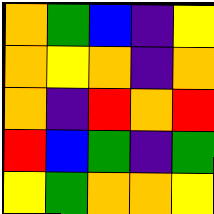[["orange", "green", "blue", "indigo", "yellow"], ["orange", "yellow", "orange", "indigo", "orange"], ["orange", "indigo", "red", "orange", "red"], ["red", "blue", "green", "indigo", "green"], ["yellow", "green", "orange", "orange", "yellow"]]